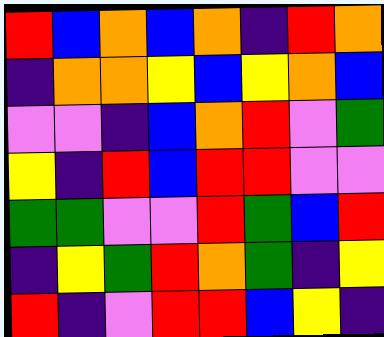[["red", "blue", "orange", "blue", "orange", "indigo", "red", "orange"], ["indigo", "orange", "orange", "yellow", "blue", "yellow", "orange", "blue"], ["violet", "violet", "indigo", "blue", "orange", "red", "violet", "green"], ["yellow", "indigo", "red", "blue", "red", "red", "violet", "violet"], ["green", "green", "violet", "violet", "red", "green", "blue", "red"], ["indigo", "yellow", "green", "red", "orange", "green", "indigo", "yellow"], ["red", "indigo", "violet", "red", "red", "blue", "yellow", "indigo"]]